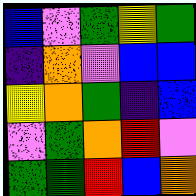[["blue", "violet", "green", "yellow", "green"], ["indigo", "orange", "violet", "blue", "blue"], ["yellow", "orange", "green", "indigo", "blue"], ["violet", "green", "orange", "red", "violet"], ["green", "green", "red", "blue", "orange"]]